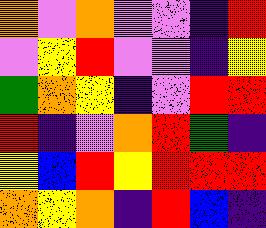[["orange", "violet", "orange", "violet", "violet", "indigo", "red"], ["violet", "yellow", "red", "violet", "violet", "indigo", "yellow"], ["green", "orange", "yellow", "indigo", "violet", "red", "red"], ["red", "indigo", "violet", "orange", "red", "green", "indigo"], ["yellow", "blue", "red", "yellow", "red", "red", "red"], ["orange", "yellow", "orange", "indigo", "red", "blue", "indigo"]]